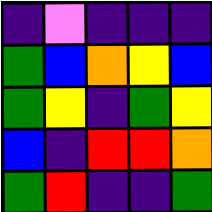[["indigo", "violet", "indigo", "indigo", "indigo"], ["green", "blue", "orange", "yellow", "blue"], ["green", "yellow", "indigo", "green", "yellow"], ["blue", "indigo", "red", "red", "orange"], ["green", "red", "indigo", "indigo", "green"]]